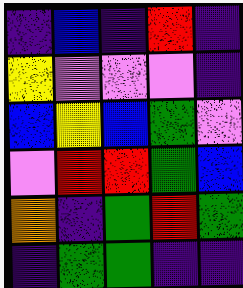[["indigo", "blue", "indigo", "red", "indigo"], ["yellow", "violet", "violet", "violet", "indigo"], ["blue", "yellow", "blue", "green", "violet"], ["violet", "red", "red", "green", "blue"], ["orange", "indigo", "green", "red", "green"], ["indigo", "green", "green", "indigo", "indigo"]]